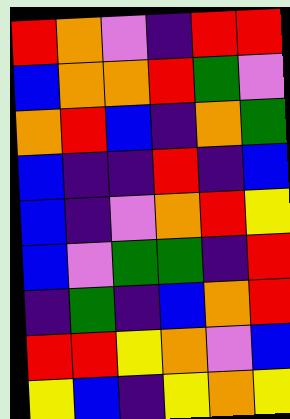[["red", "orange", "violet", "indigo", "red", "red"], ["blue", "orange", "orange", "red", "green", "violet"], ["orange", "red", "blue", "indigo", "orange", "green"], ["blue", "indigo", "indigo", "red", "indigo", "blue"], ["blue", "indigo", "violet", "orange", "red", "yellow"], ["blue", "violet", "green", "green", "indigo", "red"], ["indigo", "green", "indigo", "blue", "orange", "red"], ["red", "red", "yellow", "orange", "violet", "blue"], ["yellow", "blue", "indigo", "yellow", "orange", "yellow"]]